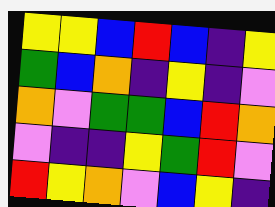[["yellow", "yellow", "blue", "red", "blue", "indigo", "yellow"], ["green", "blue", "orange", "indigo", "yellow", "indigo", "violet"], ["orange", "violet", "green", "green", "blue", "red", "orange"], ["violet", "indigo", "indigo", "yellow", "green", "red", "violet"], ["red", "yellow", "orange", "violet", "blue", "yellow", "indigo"]]